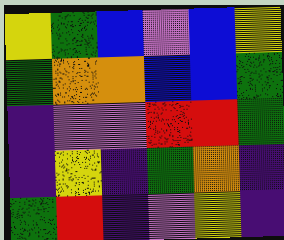[["yellow", "green", "blue", "violet", "blue", "yellow"], ["green", "orange", "orange", "blue", "blue", "green"], ["indigo", "violet", "violet", "red", "red", "green"], ["indigo", "yellow", "indigo", "green", "orange", "indigo"], ["green", "red", "indigo", "violet", "yellow", "indigo"]]